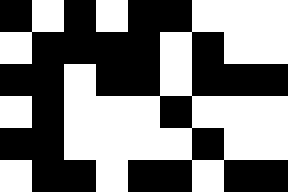[["black", "white", "black", "white", "black", "black", "white", "white", "white"], ["white", "black", "black", "black", "black", "white", "black", "white", "white"], ["black", "black", "white", "black", "black", "white", "black", "black", "black"], ["white", "black", "white", "white", "white", "black", "white", "white", "white"], ["black", "black", "white", "white", "white", "white", "black", "white", "white"], ["white", "black", "black", "white", "black", "black", "white", "black", "black"]]